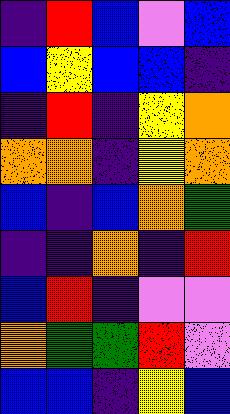[["indigo", "red", "blue", "violet", "blue"], ["blue", "yellow", "blue", "blue", "indigo"], ["indigo", "red", "indigo", "yellow", "orange"], ["orange", "orange", "indigo", "yellow", "orange"], ["blue", "indigo", "blue", "orange", "green"], ["indigo", "indigo", "orange", "indigo", "red"], ["blue", "red", "indigo", "violet", "violet"], ["orange", "green", "green", "red", "violet"], ["blue", "blue", "indigo", "yellow", "blue"]]